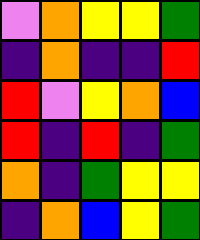[["violet", "orange", "yellow", "yellow", "green"], ["indigo", "orange", "indigo", "indigo", "red"], ["red", "violet", "yellow", "orange", "blue"], ["red", "indigo", "red", "indigo", "green"], ["orange", "indigo", "green", "yellow", "yellow"], ["indigo", "orange", "blue", "yellow", "green"]]